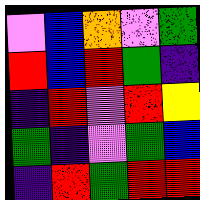[["violet", "blue", "orange", "violet", "green"], ["red", "blue", "red", "green", "indigo"], ["indigo", "red", "violet", "red", "yellow"], ["green", "indigo", "violet", "green", "blue"], ["indigo", "red", "green", "red", "red"]]